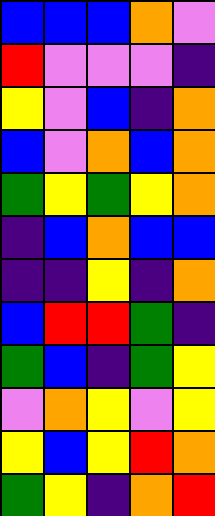[["blue", "blue", "blue", "orange", "violet"], ["red", "violet", "violet", "violet", "indigo"], ["yellow", "violet", "blue", "indigo", "orange"], ["blue", "violet", "orange", "blue", "orange"], ["green", "yellow", "green", "yellow", "orange"], ["indigo", "blue", "orange", "blue", "blue"], ["indigo", "indigo", "yellow", "indigo", "orange"], ["blue", "red", "red", "green", "indigo"], ["green", "blue", "indigo", "green", "yellow"], ["violet", "orange", "yellow", "violet", "yellow"], ["yellow", "blue", "yellow", "red", "orange"], ["green", "yellow", "indigo", "orange", "red"]]